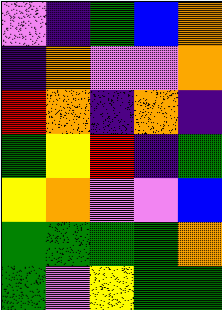[["violet", "indigo", "green", "blue", "orange"], ["indigo", "orange", "violet", "violet", "orange"], ["red", "orange", "indigo", "orange", "indigo"], ["green", "yellow", "red", "indigo", "green"], ["yellow", "orange", "violet", "violet", "blue"], ["green", "green", "green", "green", "orange"], ["green", "violet", "yellow", "green", "green"]]